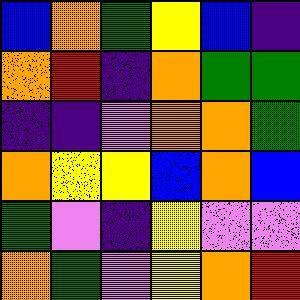[["blue", "orange", "green", "yellow", "blue", "indigo"], ["orange", "red", "indigo", "orange", "green", "green"], ["indigo", "indigo", "violet", "orange", "orange", "green"], ["orange", "yellow", "yellow", "blue", "orange", "blue"], ["green", "violet", "indigo", "yellow", "violet", "violet"], ["orange", "green", "violet", "yellow", "orange", "red"]]